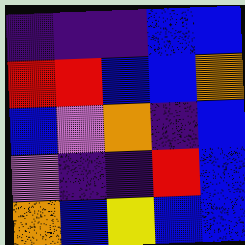[["indigo", "indigo", "indigo", "blue", "blue"], ["red", "red", "blue", "blue", "orange"], ["blue", "violet", "orange", "indigo", "blue"], ["violet", "indigo", "indigo", "red", "blue"], ["orange", "blue", "yellow", "blue", "blue"]]